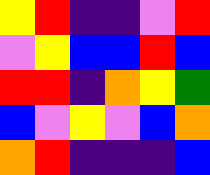[["yellow", "red", "indigo", "indigo", "violet", "red"], ["violet", "yellow", "blue", "blue", "red", "blue"], ["red", "red", "indigo", "orange", "yellow", "green"], ["blue", "violet", "yellow", "violet", "blue", "orange"], ["orange", "red", "indigo", "indigo", "indigo", "blue"]]